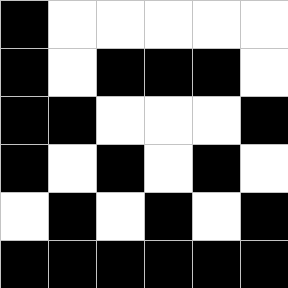[["black", "white", "white", "white", "white", "white"], ["black", "white", "black", "black", "black", "white"], ["black", "black", "white", "white", "white", "black"], ["black", "white", "black", "white", "black", "white"], ["white", "black", "white", "black", "white", "black"], ["black", "black", "black", "black", "black", "black"]]